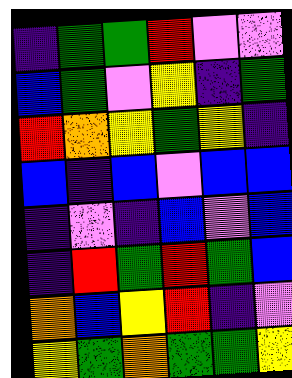[["indigo", "green", "green", "red", "violet", "violet"], ["blue", "green", "violet", "yellow", "indigo", "green"], ["red", "orange", "yellow", "green", "yellow", "indigo"], ["blue", "indigo", "blue", "violet", "blue", "blue"], ["indigo", "violet", "indigo", "blue", "violet", "blue"], ["indigo", "red", "green", "red", "green", "blue"], ["orange", "blue", "yellow", "red", "indigo", "violet"], ["yellow", "green", "orange", "green", "green", "yellow"]]